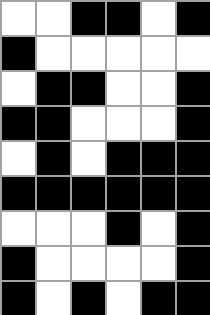[["white", "white", "black", "black", "white", "black"], ["black", "white", "white", "white", "white", "white"], ["white", "black", "black", "white", "white", "black"], ["black", "black", "white", "white", "white", "black"], ["white", "black", "white", "black", "black", "black"], ["black", "black", "black", "black", "black", "black"], ["white", "white", "white", "black", "white", "black"], ["black", "white", "white", "white", "white", "black"], ["black", "white", "black", "white", "black", "black"]]